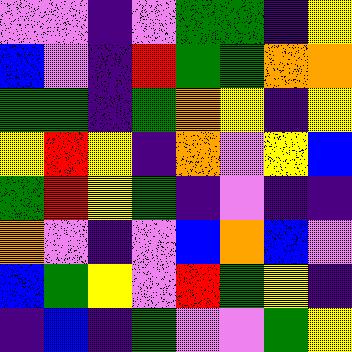[["violet", "violet", "indigo", "violet", "green", "green", "indigo", "yellow"], ["blue", "violet", "indigo", "red", "green", "green", "orange", "orange"], ["green", "green", "indigo", "green", "orange", "yellow", "indigo", "yellow"], ["yellow", "red", "yellow", "indigo", "orange", "violet", "yellow", "blue"], ["green", "red", "yellow", "green", "indigo", "violet", "indigo", "indigo"], ["orange", "violet", "indigo", "violet", "blue", "orange", "blue", "violet"], ["blue", "green", "yellow", "violet", "red", "green", "yellow", "indigo"], ["indigo", "blue", "indigo", "green", "violet", "violet", "green", "yellow"]]